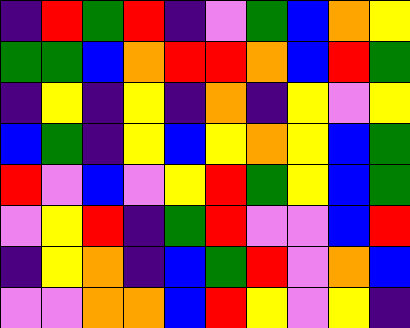[["indigo", "red", "green", "red", "indigo", "violet", "green", "blue", "orange", "yellow"], ["green", "green", "blue", "orange", "red", "red", "orange", "blue", "red", "green"], ["indigo", "yellow", "indigo", "yellow", "indigo", "orange", "indigo", "yellow", "violet", "yellow"], ["blue", "green", "indigo", "yellow", "blue", "yellow", "orange", "yellow", "blue", "green"], ["red", "violet", "blue", "violet", "yellow", "red", "green", "yellow", "blue", "green"], ["violet", "yellow", "red", "indigo", "green", "red", "violet", "violet", "blue", "red"], ["indigo", "yellow", "orange", "indigo", "blue", "green", "red", "violet", "orange", "blue"], ["violet", "violet", "orange", "orange", "blue", "red", "yellow", "violet", "yellow", "indigo"]]